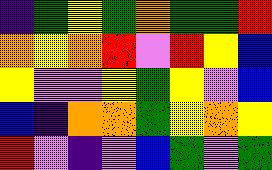[["indigo", "green", "yellow", "green", "orange", "green", "green", "red"], ["orange", "yellow", "orange", "red", "violet", "red", "yellow", "blue"], ["yellow", "violet", "violet", "yellow", "green", "yellow", "violet", "blue"], ["blue", "indigo", "orange", "orange", "green", "yellow", "orange", "yellow"], ["red", "violet", "indigo", "violet", "blue", "green", "violet", "green"]]